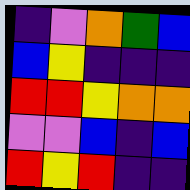[["indigo", "violet", "orange", "green", "blue"], ["blue", "yellow", "indigo", "indigo", "indigo"], ["red", "red", "yellow", "orange", "orange"], ["violet", "violet", "blue", "indigo", "blue"], ["red", "yellow", "red", "indigo", "indigo"]]